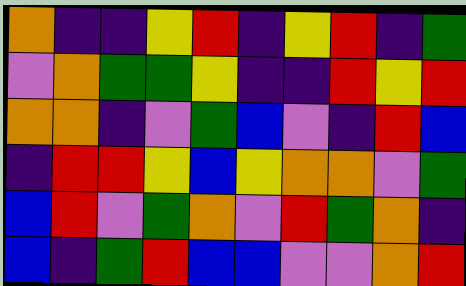[["orange", "indigo", "indigo", "yellow", "red", "indigo", "yellow", "red", "indigo", "green"], ["violet", "orange", "green", "green", "yellow", "indigo", "indigo", "red", "yellow", "red"], ["orange", "orange", "indigo", "violet", "green", "blue", "violet", "indigo", "red", "blue"], ["indigo", "red", "red", "yellow", "blue", "yellow", "orange", "orange", "violet", "green"], ["blue", "red", "violet", "green", "orange", "violet", "red", "green", "orange", "indigo"], ["blue", "indigo", "green", "red", "blue", "blue", "violet", "violet", "orange", "red"]]